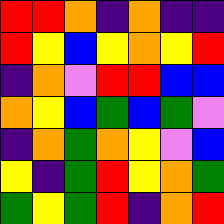[["red", "red", "orange", "indigo", "orange", "indigo", "indigo"], ["red", "yellow", "blue", "yellow", "orange", "yellow", "red"], ["indigo", "orange", "violet", "red", "red", "blue", "blue"], ["orange", "yellow", "blue", "green", "blue", "green", "violet"], ["indigo", "orange", "green", "orange", "yellow", "violet", "blue"], ["yellow", "indigo", "green", "red", "yellow", "orange", "green"], ["green", "yellow", "green", "red", "indigo", "orange", "red"]]